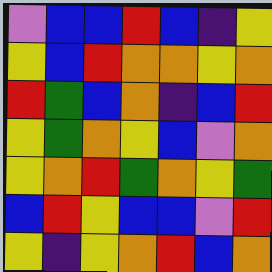[["violet", "blue", "blue", "red", "blue", "indigo", "yellow"], ["yellow", "blue", "red", "orange", "orange", "yellow", "orange"], ["red", "green", "blue", "orange", "indigo", "blue", "red"], ["yellow", "green", "orange", "yellow", "blue", "violet", "orange"], ["yellow", "orange", "red", "green", "orange", "yellow", "green"], ["blue", "red", "yellow", "blue", "blue", "violet", "red"], ["yellow", "indigo", "yellow", "orange", "red", "blue", "orange"]]